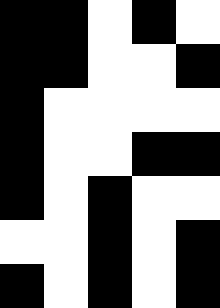[["black", "black", "white", "black", "white"], ["black", "black", "white", "white", "black"], ["black", "white", "white", "white", "white"], ["black", "white", "white", "black", "black"], ["black", "white", "black", "white", "white"], ["white", "white", "black", "white", "black"], ["black", "white", "black", "white", "black"]]